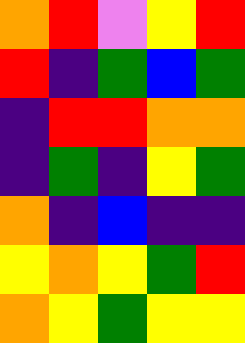[["orange", "red", "violet", "yellow", "red"], ["red", "indigo", "green", "blue", "green"], ["indigo", "red", "red", "orange", "orange"], ["indigo", "green", "indigo", "yellow", "green"], ["orange", "indigo", "blue", "indigo", "indigo"], ["yellow", "orange", "yellow", "green", "red"], ["orange", "yellow", "green", "yellow", "yellow"]]